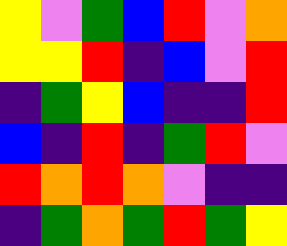[["yellow", "violet", "green", "blue", "red", "violet", "orange"], ["yellow", "yellow", "red", "indigo", "blue", "violet", "red"], ["indigo", "green", "yellow", "blue", "indigo", "indigo", "red"], ["blue", "indigo", "red", "indigo", "green", "red", "violet"], ["red", "orange", "red", "orange", "violet", "indigo", "indigo"], ["indigo", "green", "orange", "green", "red", "green", "yellow"]]